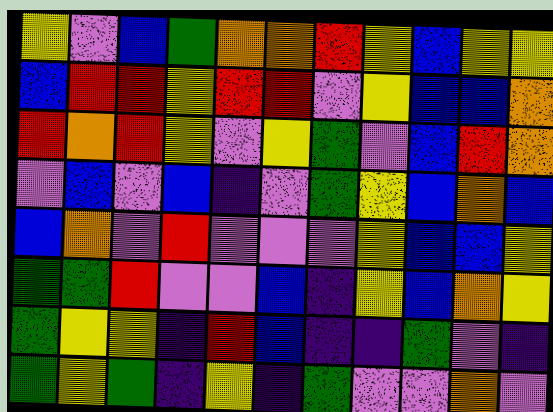[["yellow", "violet", "blue", "green", "orange", "orange", "red", "yellow", "blue", "yellow", "yellow"], ["blue", "red", "red", "yellow", "red", "red", "violet", "yellow", "blue", "blue", "orange"], ["red", "orange", "red", "yellow", "violet", "yellow", "green", "violet", "blue", "red", "orange"], ["violet", "blue", "violet", "blue", "indigo", "violet", "green", "yellow", "blue", "orange", "blue"], ["blue", "orange", "violet", "red", "violet", "violet", "violet", "yellow", "blue", "blue", "yellow"], ["green", "green", "red", "violet", "violet", "blue", "indigo", "yellow", "blue", "orange", "yellow"], ["green", "yellow", "yellow", "indigo", "red", "blue", "indigo", "indigo", "green", "violet", "indigo"], ["green", "yellow", "green", "indigo", "yellow", "indigo", "green", "violet", "violet", "orange", "violet"]]